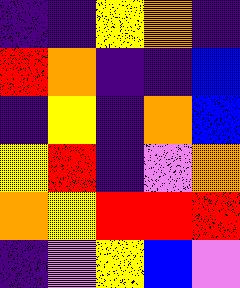[["indigo", "indigo", "yellow", "orange", "indigo"], ["red", "orange", "indigo", "indigo", "blue"], ["indigo", "yellow", "indigo", "orange", "blue"], ["yellow", "red", "indigo", "violet", "orange"], ["orange", "yellow", "red", "red", "red"], ["indigo", "violet", "yellow", "blue", "violet"]]